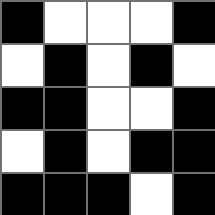[["black", "white", "white", "white", "black"], ["white", "black", "white", "black", "white"], ["black", "black", "white", "white", "black"], ["white", "black", "white", "black", "black"], ["black", "black", "black", "white", "black"]]